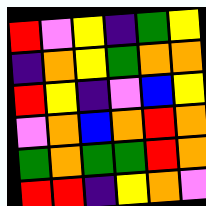[["red", "violet", "yellow", "indigo", "green", "yellow"], ["indigo", "orange", "yellow", "green", "orange", "orange"], ["red", "yellow", "indigo", "violet", "blue", "yellow"], ["violet", "orange", "blue", "orange", "red", "orange"], ["green", "orange", "green", "green", "red", "orange"], ["red", "red", "indigo", "yellow", "orange", "violet"]]